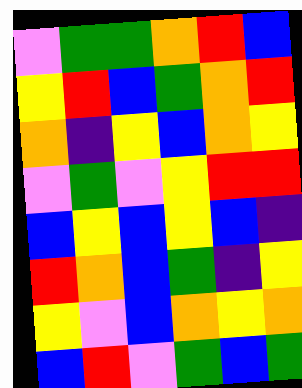[["violet", "green", "green", "orange", "red", "blue"], ["yellow", "red", "blue", "green", "orange", "red"], ["orange", "indigo", "yellow", "blue", "orange", "yellow"], ["violet", "green", "violet", "yellow", "red", "red"], ["blue", "yellow", "blue", "yellow", "blue", "indigo"], ["red", "orange", "blue", "green", "indigo", "yellow"], ["yellow", "violet", "blue", "orange", "yellow", "orange"], ["blue", "red", "violet", "green", "blue", "green"]]